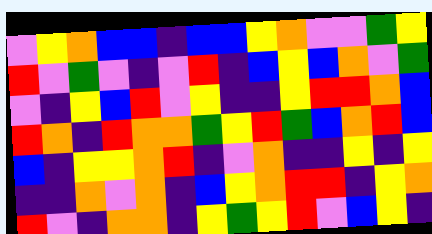[["violet", "yellow", "orange", "blue", "blue", "indigo", "blue", "blue", "yellow", "orange", "violet", "violet", "green", "yellow"], ["red", "violet", "green", "violet", "indigo", "violet", "red", "indigo", "blue", "yellow", "blue", "orange", "violet", "green"], ["violet", "indigo", "yellow", "blue", "red", "violet", "yellow", "indigo", "indigo", "yellow", "red", "red", "orange", "blue"], ["red", "orange", "indigo", "red", "orange", "orange", "green", "yellow", "red", "green", "blue", "orange", "red", "blue"], ["blue", "indigo", "yellow", "yellow", "orange", "red", "indigo", "violet", "orange", "indigo", "indigo", "yellow", "indigo", "yellow"], ["indigo", "indigo", "orange", "violet", "orange", "indigo", "blue", "yellow", "orange", "red", "red", "indigo", "yellow", "orange"], ["red", "violet", "indigo", "orange", "orange", "indigo", "yellow", "green", "yellow", "red", "violet", "blue", "yellow", "indigo"]]